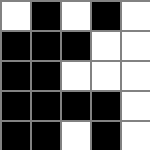[["white", "black", "white", "black", "white"], ["black", "black", "black", "white", "white"], ["black", "black", "white", "white", "white"], ["black", "black", "black", "black", "white"], ["black", "black", "white", "black", "white"]]